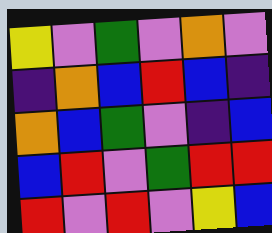[["yellow", "violet", "green", "violet", "orange", "violet"], ["indigo", "orange", "blue", "red", "blue", "indigo"], ["orange", "blue", "green", "violet", "indigo", "blue"], ["blue", "red", "violet", "green", "red", "red"], ["red", "violet", "red", "violet", "yellow", "blue"]]